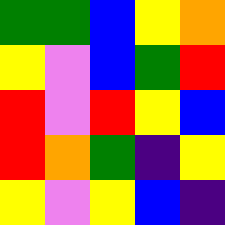[["green", "green", "blue", "yellow", "orange"], ["yellow", "violet", "blue", "green", "red"], ["red", "violet", "red", "yellow", "blue"], ["red", "orange", "green", "indigo", "yellow"], ["yellow", "violet", "yellow", "blue", "indigo"]]